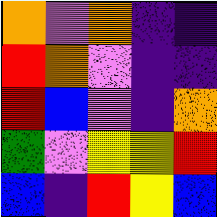[["orange", "violet", "orange", "indigo", "indigo"], ["red", "orange", "violet", "indigo", "indigo"], ["red", "blue", "violet", "indigo", "orange"], ["green", "violet", "yellow", "yellow", "red"], ["blue", "indigo", "red", "yellow", "blue"]]